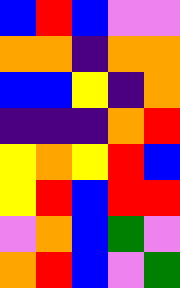[["blue", "red", "blue", "violet", "violet"], ["orange", "orange", "indigo", "orange", "orange"], ["blue", "blue", "yellow", "indigo", "orange"], ["indigo", "indigo", "indigo", "orange", "red"], ["yellow", "orange", "yellow", "red", "blue"], ["yellow", "red", "blue", "red", "red"], ["violet", "orange", "blue", "green", "violet"], ["orange", "red", "blue", "violet", "green"]]